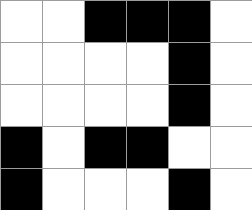[["white", "white", "black", "black", "black", "white"], ["white", "white", "white", "white", "black", "white"], ["white", "white", "white", "white", "black", "white"], ["black", "white", "black", "black", "white", "white"], ["black", "white", "white", "white", "black", "white"]]